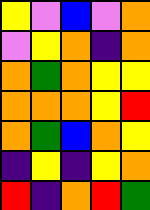[["yellow", "violet", "blue", "violet", "orange"], ["violet", "yellow", "orange", "indigo", "orange"], ["orange", "green", "orange", "yellow", "yellow"], ["orange", "orange", "orange", "yellow", "red"], ["orange", "green", "blue", "orange", "yellow"], ["indigo", "yellow", "indigo", "yellow", "orange"], ["red", "indigo", "orange", "red", "green"]]